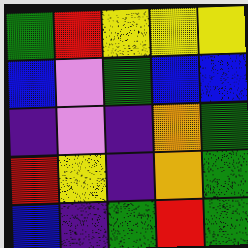[["green", "red", "yellow", "yellow", "yellow"], ["blue", "violet", "green", "blue", "blue"], ["indigo", "violet", "indigo", "orange", "green"], ["red", "yellow", "indigo", "orange", "green"], ["blue", "indigo", "green", "red", "green"]]